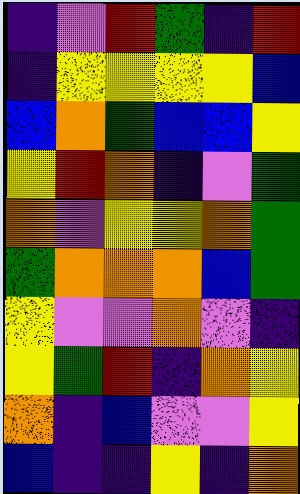[["indigo", "violet", "red", "green", "indigo", "red"], ["indigo", "yellow", "yellow", "yellow", "yellow", "blue"], ["blue", "orange", "green", "blue", "blue", "yellow"], ["yellow", "red", "orange", "indigo", "violet", "green"], ["orange", "violet", "yellow", "yellow", "orange", "green"], ["green", "orange", "orange", "orange", "blue", "green"], ["yellow", "violet", "violet", "orange", "violet", "indigo"], ["yellow", "green", "red", "indigo", "orange", "yellow"], ["orange", "indigo", "blue", "violet", "violet", "yellow"], ["blue", "indigo", "indigo", "yellow", "indigo", "orange"]]